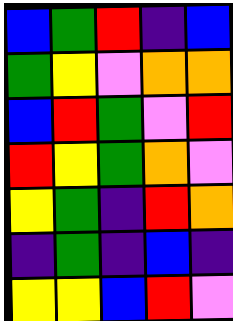[["blue", "green", "red", "indigo", "blue"], ["green", "yellow", "violet", "orange", "orange"], ["blue", "red", "green", "violet", "red"], ["red", "yellow", "green", "orange", "violet"], ["yellow", "green", "indigo", "red", "orange"], ["indigo", "green", "indigo", "blue", "indigo"], ["yellow", "yellow", "blue", "red", "violet"]]